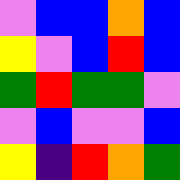[["violet", "blue", "blue", "orange", "blue"], ["yellow", "violet", "blue", "red", "blue"], ["green", "red", "green", "green", "violet"], ["violet", "blue", "violet", "violet", "blue"], ["yellow", "indigo", "red", "orange", "green"]]